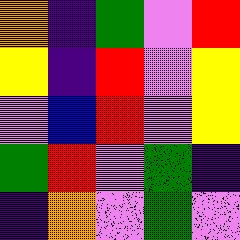[["orange", "indigo", "green", "violet", "red"], ["yellow", "indigo", "red", "violet", "yellow"], ["violet", "blue", "red", "violet", "yellow"], ["green", "red", "violet", "green", "indigo"], ["indigo", "orange", "violet", "green", "violet"]]